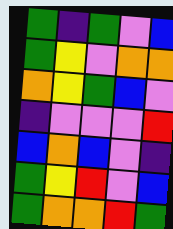[["green", "indigo", "green", "violet", "blue"], ["green", "yellow", "violet", "orange", "orange"], ["orange", "yellow", "green", "blue", "violet"], ["indigo", "violet", "violet", "violet", "red"], ["blue", "orange", "blue", "violet", "indigo"], ["green", "yellow", "red", "violet", "blue"], ["green", "orange", "orange", "red", "green"]]